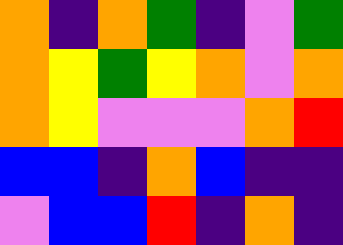[["orange", "indigo", "orange", "green", "indigo", "violet", "green"], ["orange", "yellow", "green", "yellow", "orange", "violet", "orange"], ["orange", "yellow", "violet", "violet", "violet", "orange", "red"], ["blue", "blue", "indigo", "orange", "blue", "indigo", "indigo"], ["violet", "blue", "blue", "red", "indigo", "orange", "indigo"]]